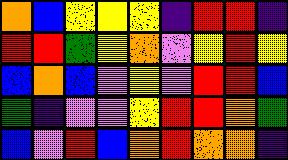[["orange", "blue", "yellow", "yellow", "yellow", "indigo", "red", "red", "indigo"], ["red", "red", "green", "yellow", "orange", "violet", "yellow", "red", "yellow"], ["blue", "orange", "blue", "violet", "yellow", "violet", "red", "red", "blue"], ["green", "indigo", "violet", "violet", "yellow", "red", "red", "orange", "green"], ["blue", "violet", "red", "blue", "orange", "red", "orange", "orange", "indigo"]]